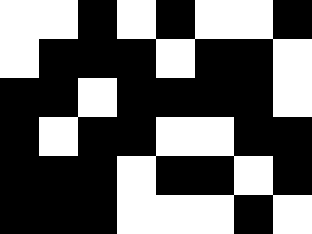[["white", "white", "black", "white", "black", "white", "white", "black"], ["white", "black", "black", "black", "white", "black", "black", "white"], ["black", "black", "white", "black", "black", "black", "black", "white"], ["black", "white", "black", "black", "white", "white", "black", "black"], ["black", "black", "black", "white", "black", "black", "white", "black"], ["black", "black", "black", "white", "white", "white", "black", "white"]]